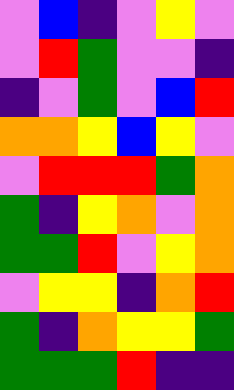[["violet", "blue", "indigo", "violet", "yellow", "violet"], ["violet", "red", "green", "violet", "violet", "indigo"], ["indigo", "violet", "green", "violet", "blue", "red"], ["orange", "orange", "yellow", "blue", "yellow", "violet"], ["violet", "red", "red", "red", "green", "orange"], ["green", "indigo", "yellow", "orange", "violet", "orange"], ["green", "green", "red", "violet", "yellow", "orange"], ["violet", "yellow", "yellow", "indigo", "orange", "red"], ["green", "indigo", "orange", "yellow", "yellow", "green"], ["green", "green", "green", "red", "indigo", "indigo"]]